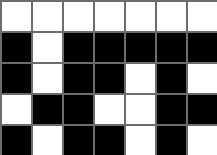[["white", "white", "white", "white", "white", "white", "white"], ["black", "white", "black", "black", "black", "black", "black"], ["black", "white", "black", "black", "white", "black", "white"], ["white", "black", "black", "white", "white", "black", "black"], ["black", "white", "black", "black", "white", "black", "white"]]